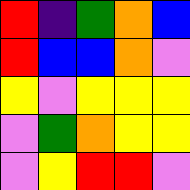[["red", "indigo", "green", "orange", "blue"], ["red", "blue", "blue", "orange", "violet"], ["yellow", "violet", "yellow", "yellow", "yellow"], ["violet", "green", "orange", "yellow", "yellow"], ["violet", "yellow", "red", "red", "violet"]]